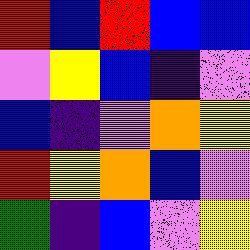[["red", "blue", "red", "blue", "blue"], ["violet", "yellow", "blue", "indigo", "violet"], ["blue", "indigo", "violet", "orange", "yellow"], ["red", "yellow", "orange", "blue", "violet"], ["green", "indigo", "blue", "violet", "yellow"]]